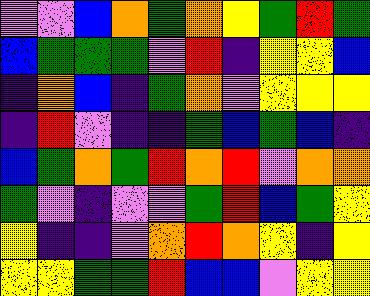[["violet", "violet", "blue", "orange", "green", "orange", "yellow", "green", "red", "green"], ["blue", "green", "green", "green", "violet", "red", "indigo", "yellow", "yellow", "blue"], ["indigo", "orange", "blue", "indigo", "green", "orange", "violet", "yellow", "yellow", "yellow"], ["indigo", "red", "violet", "indigo", "indigo", "green", "blue", "green", "blue", "indigo"], ["blue", "green", "orange", "green", "red", "orange", "red", "violet", "orange", "orange"], ["green", "violet", "indigo", "violet", "violet", "green", "red", "blue", "green", "yellow"], ["yellow", "indigo", "indigo", "violet", "orange", "red", "orange", "yellow", "indigo", "yellow"], ["yellow", "yellow", "green", "green", "red", "blue", "blue", "violet", "yellow", "yellow"]]